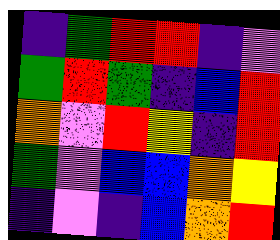[["indigo", "green", "red", "red", "indigo", "violet"], ["green", "red", "green", "indigo", "blue", "red"], ["orange", "violet", "red", "yellow", "indigo", "red"], ["green", "violet", "blue", "blue", "orange", "yellow"], ["indigo", "violet", "indigo", "blue", "orange", "red"]]